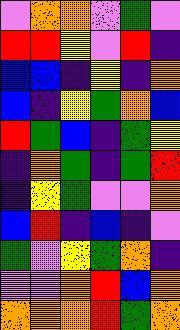[["violet", "orange", "orange", "violet", "green", "violet"], ["red", "red", "yellow", "violet", "red", "indigo"], ["blue", "blue", "indigo", "yellow", "indigo", "orange"], ["blue", "indigo", "yellow", "green", "orange", "blue"], ["red", "green", "blue", "indigo", "green", "yellow"], ["indigo", "orange", "green", "indigo", "green", "red"], ["indigo", "yellow", "green", "violet", "violet", "orange"], ["blue", "red", "indigo", "blue", "indigo", "violet"], ["green", "violet", "yellow", "green", "orange", "indigo"], ["violet", "violet", "orange", "red", "blue", "orange"], ["orange", "orange", "orange", "red", "green", "orange"]]